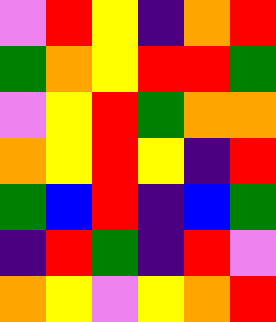[["violet", "red", "yellow", "indigo", "orange", "red"], ["green", "orange", "yellow", "red", "red", "green"], ["violet", "yellow", "red", "green", "orange", "orange"], ["orange", "yellow", "red", "yellow", "indigo", "red"], ["green", "blue", "red", "indigo", "blue", "green"], ["indigo", "red", "green", "indigo", "red", "violet"], ["orange", "yellow", "violet", "yellow", "orange", "red"]]